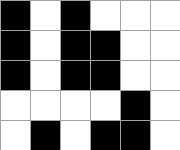[["black", "white", "black", "white", "white", "white"], ["black", "white", "black", "black", "white", "white"], ["black", "white", "black", "black", "white", "white"], ["white", "white", "white", "white", "black", "white"], ["white", "black", "white", "black", "black", "white"]]